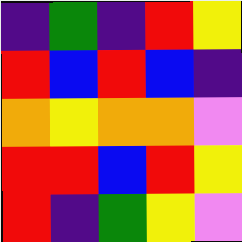[["indigo", "green", "indigo", "red", "yellow"], ["red", "blue", "red", "blue", "indigo"], ["orange", "yellow", "orange", "orange", "violet"], ["red", "red", "blue", "red", "yellow"], ["red", "indigo", "green", "yellow", "violet"]]